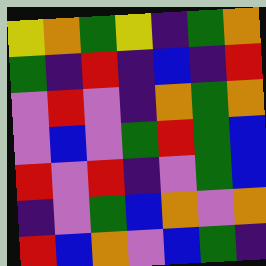[["yellow", "orange", "green", "yellow", "indigo", "green", "orange"], ["green", "indigo", "red", "indigo", "blue", "indigo", "red"], ["violet", "red", "violet", "indigo", "orange", "green", "orange"], ["violet", "blue", "violet", "green", "red", "green", "blue"], ["red", "violet", "red", "indigo", "violet", "green", "blue"], ["indigo", "violet", "green", "blue", "orange", "violet", "orange"], ["red", "blue", "orange", "violet", "blue", "green", "indigo"]]